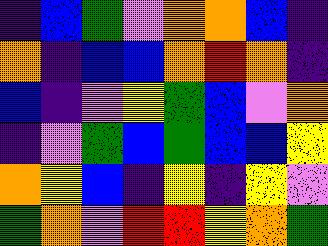[["indigo", "blue", "green", "violet", "orange", "orange", "blue", "indigo"], ["orange", "indigo", "blue", "blue", "orange", "red", "orange", "indigo"], ["blue", "indigo", "violet", "yellow", "green", "blue", "violet", "orange"], ["indigo", "violet", "green", "blue", "green", "blue", "blue", "yellow"], ["orange", "yellow", "blue", "indigo", "yellow", "indigo", "yellow", "violet"], ["green", "orange", "violet", "red", "red", "yellow", "orange", "green"]]